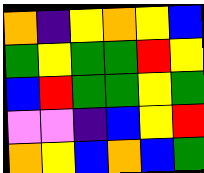[["orange", "indigo", "yellow", "orange", "yellow", "blue"], ["green", "yellow", "green", "green", "red", "yellow"], ["blue", "red", "green", "green", "yellow", "green"], ["violet", "violet", "indigo", "blue", "yellow", "red"], ["orange", "yellow", "blue", "orange", "blue", "green"]]